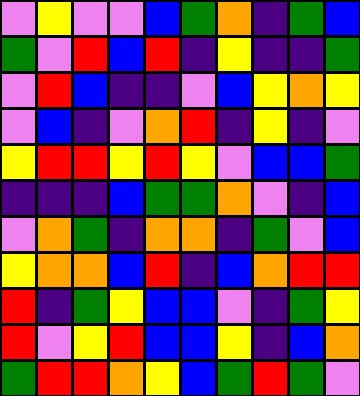[["violet", "yellow", "violet", "violet", "blue", "green", "orange", "indigo", "green", "blue"], ["green", "violet", "red", "blue", "red", "indigo", "yellow", "indigo", "indigo", "green"], ["violet", "red", "blue", "indigo", "indigo", "violet", "blue", "yellow", "orange", "yellow"], ["violet", "blue", "indigo", "violet", "orange", "red", "indigo", "yellow", "indigo", "violet"], ["yellow", "red", "red", "yellow", "red", "yellow", "violet", "blue", "blue", "green"], ["indigo", "indigo", "indigo", "blue", "green", "green", "orange", "violet", "indigo", "blue"], ["violet", "orange", "green", "indigo", "orange", "orange", "indigo", "green", "violet", "blue"], ["yellow", "orange", "orange", "blue", "red", "indigo", "blue", "orange", "red", "red"], ["red", "indigo", "green", "yellow", "blue", "blue", "violet", "indigo", "green", "yellow"], ["red", "violet", "yellow", "red", "blue", "blue", "yellow", "indigo", "blue", "orange"], ["green", "red", "red", "orange", "yellow", "blue", "green", "red", "green", "violet"]]